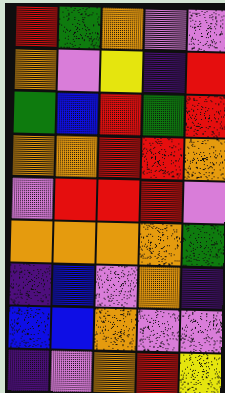[["red", "green", "orange", "violet", "violet"], ["orange", "violet", "yellow", "indigo", "red"], ["green", "blue", "red", "green", "red"], ["orange", "orange", "red", "red", "orange"], ["violet", "red", "red", "red", "violet"], ["orange", "orange", "orange", "orange", "green"], ["indigo", "blue", "violet", "orange", "indigo"], ["blue", "blue", "orange", "violet", "violet"], ["indigo", "violet", "orange", "red", "yellow"]]